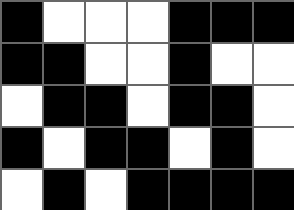[["black", "white", "white", "white", "black", "black", "black"], ["black", "black", "white", "white", "black", "white", "white"], ["white", "black", "black", "white", "black", "black", "white"], ["black", "white", "black", "black", "white", "black", "white"], ["white", "black", "white", "black", "black", "black", "black"]]